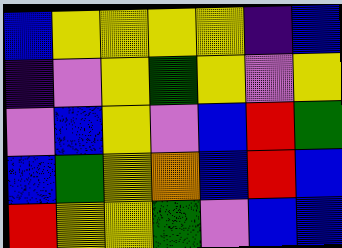[["blue", "yellow", "yellow", "yellow", "yellow", "indigo", "blue"], ["indigo", "violet", "yellow", "green", "yellow", "violet", "yellow"], ["violet", "blue", "yellow", "violet", "blue", "red", "green"], ["blue", "green", "yellow", "orange", "blue", "red", "blue"], ["red", "yellow", "yellow", "green", "violet", "blue", "blue"]]